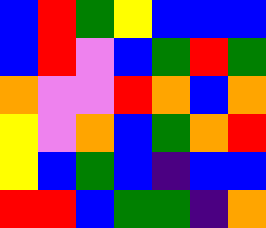[["blue", "red", "green", "yellow", "blue", "blue", "blue"], ["blue", "red", "violet", "blue", "green", "red", "green"], ["orange", "violet", "violet", "red", "orange", "blue", "orange"], ["yellow", "violet", "orange", "blue", "green", "orange", "red"], ["yellow", "blue", "green", "blue", "indigo", "blue", "blue"], ["red", "red", "blue", "green", "green", "indigo", "orange"]]